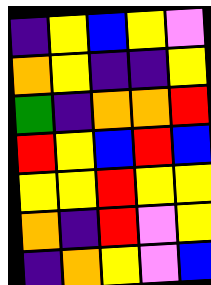[["indigo", "yellow", "blue", "yellow", "violet"], ["orange", "yellow", "indigo", "indigo", "yellow"], ["green", "indigo", "orange", "orange", "red"], ["red", "yellow", "blue", "red", "blue"], ["yellow", "yellow", "red", "yellow", "yellow"], ["orange", "indigo", "red", "violet", "yellow"], ["indigo", "orange", "yellow", "violet", "blue"]]